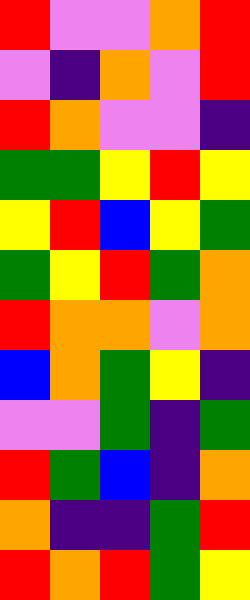[["red", "violet", "violet", "orange", "red"], ["violet", "indigo", "orange", "violet", "red"], ["red", "orange", "violet", "violet", "indigo"], ["green", "green", "yellow", "red", "yellow"], ["yellow", "red", "blue", "yellow", "green"], ["green", "yellow", "red", "green", "orange"], ["red", "orange", "orange", "violet", "orange"], ["blue", "orange", "green", "yellow", "indigo"], ["violet", "violet", "green", "indigo", "green"], ["red", "green", "blue", "indigo", "orange"], ["orange", "indigo", "indigo", "green", "red"], ["red", "orange", "red", "green", "yellow"]]